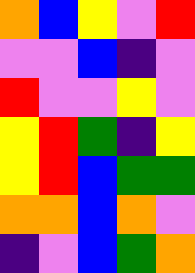[["orange", "blue", "yellow", "violet", "red"], ["violet", "violet", "blue", "indigo", "violet"], ["red", "violet", "violet", "yellow", "violet"], ["yellow", "red", "green", "indigo", "yellow"], ["yellow", "red", "blue", "green", "green"], ["orange", "orange", "blue", "orange", "violet"], ["indigo", "violet", "blue", "green", "orange"]]